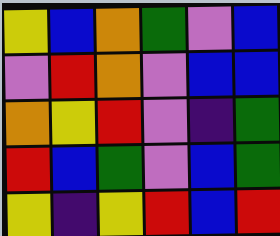[["yellow", "blue", "orange", "green", "violet", "blue"], ["violet", "red", "orange", "violet", "blue", "blue"], ["orange", "yellow", "red", "violet", "indigo", "green"], ["red", "blue", "green", "violet", "blue", "green"], ["yellow", "indigo", "yellow", "red", "blue", "red"]]